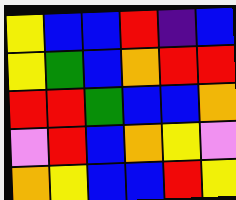[["yellow", "blue", "blue", "red", "indigo", "blue"], ["yellow", "green", "blue", "orange", "red", "red"], ["red", "red", "green", "blue", "blue", "orange"], ["violet", "red", "blue", "orange", "yellow", "violet"], ["orange", "yellow", "blue", "blue", "red", "yellow"]]